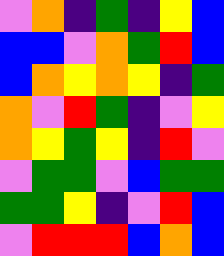[["violet", "orange", "indigo", "green", "indigo", "yellow", "blue"], ["blue", "blue", "violet", "orange", "green", "red", "blue"], ["blue", "orange", "yellow", "orange", "yellow", "indigo", "green"], ["orange", "violet", "red", "green", "indigo", "violet", "yellow"], ["orange", "yellow", "green", "yellow", "indigo", "red", "violet"], ["violet", "green", "green", "violet", "blue", "green", "green"], ["green", "green", "yellow", "indigo", "violet", "red", "blue"], ["violet", "red", "red", "red", "blue", "orange", "blue"]]